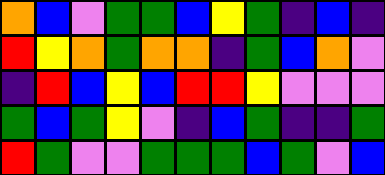[["orange", "blue", "violet", "green", "green", "blue", "yellow", "green", "indigo", "blue", "indigo"], ["red", "yellow", "orange", "green", "orange", "orange", "indigo", "green", "blue", "orange", "violet"], ["indigo", "red", "blue", "yellow", "blue", "red", "red", "yellow", "violet", "violet", "violet"], ["green", "blue", "green", "yellow", "violet", "indigo", "blue", "green", "indigo", "indigo", "green"], ["red", "green", "violet", "violet", "green", "green", "green", "blue", "green", "violet", "blue"]]